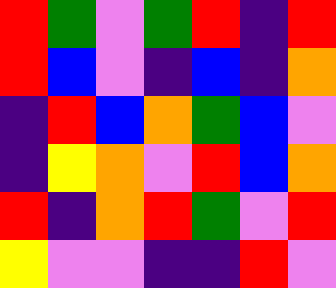[["red", "green", "violet", "green", "red", "indigo", "red"], ["red", "blue", "violet", "indigo", "blue", "indigo", "orange"], ["indigo", "red", "blue", "orange", "green", "blue", "violet"], ["indigo", "yellow", "orange", "violet", "red", "blue", "orange"], ["red", "indigo", "orange", "red", "green", "violet", "red"], ["yellow", "violet", "violet", "indigo", "indigo", "red", "violet"]]